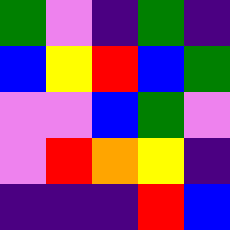[["green", "violet", "indigo", "green", "indigo"], ["blue", "yellow", "red", "blue", "green"], ["violet", "violet", "blue", "green", "violet"], ["violet", "red", "orange", "yellow", "indigo"], ["indigo", "indigo", "indigo", "red", "blue"]]